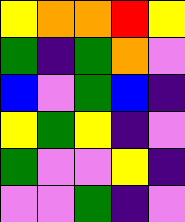[["yellow", "orange", "orange", "red", "yellow"], ["green", "indigo", "green", "orange", "violet"], ["blue", "violet", "green", "blue", "indigo"], ["yellow", "green", "yellow", "indigo", "violet"], ["green", "violet", "violet", "yellow", "indigo"], ["violet", "violet", "green", "indigo", "violet"]]